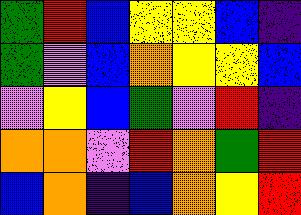[["green", "red", "blue", "yellow", "yellow", "blue", "indigo"], ["green", "violet", "blue", "orange", "yellow", "yellow", "blue"], ["violet", "yellow", "blue", "green", "violet", "red", "indigo"], ["orange", "orange", "violet", "red", "orange", "green", "red"], ["blue", "orange", "indigo", "blue", "orange", "yellow", "red"]]